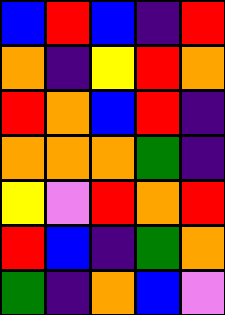[["blue", "red", "blue", "indigo", "red"], ["orange", "indigo", "yellow", "red", "orange"], ["red", "orange", "blue", "red", "indigo"], ["orange", "orange", "orange", "green", "indigo"], ["yellow", "violet", "red", "orange", "red"], ["red", "blue", "indigo", "green", "orange"], ["green", "indigo", "orange", "blue", "violet"]]